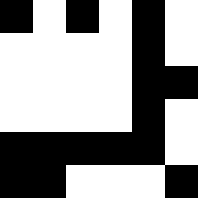[["black", "white", "black", "white", "black", "white"], ["white", "white", "white", "white", "black", "white"], ["white", "white", "white", "white", "black", "black"], ["white", "white", "white", "white", "black", "white"], ["black", "black", "black", "black", "black", "white"], ["black", "black", "white", "white", "white", "black"]]